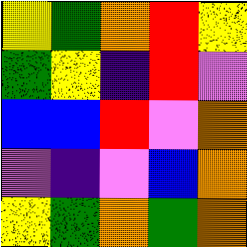[["yellow", "green", "orange", "red", "yellow"], ["green", "yellow", "indigo", "red", "violet"], ["blue", "blue", "red", "violet", "orange"], ["violet", "indigo", "violet", "blue", "orange"], ["yellow", "green", "orange", "green", "orange"]]